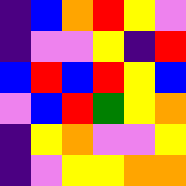[["indigo", "blue", "orange", "red", "yellow", "violet"], ["indigo", "violet", "violet", "yellow", "indigo", "red"], ["blue", "red", "blue", "red", "yellow", "blue"], ["violet", "blue", "red", "green", "yellow", "orange"], ["indigo", "yellow", "orange", "violet", "violet", "yellow"], ["indigo", "violet", "yellow", "yellow", "orange", "orange"]]